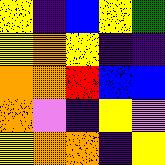[["yellow", "indigo", "blue", "yellow", "green"], ["yellow", "orange", "yellow", "indigo", "indigo"], ["orange", "orange", "red", "blue", "blue"], ["orange", "violet", "indigo", "yellow", "violet"], ["yellow", "orange", "orange", "indigo", "yellow"]]